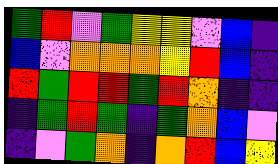[["green", "red", "violet", "green", "yellow", "yellow", "violet", "blue", "indigo"], ["blue", "violet", "orange", "orange", "orange", "yellow", "red", "blue", "indigo"], ["red", "green", "red", "red", "green", "red", "orange", "indigo", "indigo"], ["indigo", "green", "red", "green", "indigo", "green", "orange", "blue", "violet"], ["indigo", "violet", "green", "orange", "indigo", "orange", "red", "blue", "yellow"]]